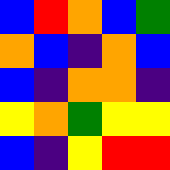[["blue", "red", "orange", "blue", "green"], ["orange", "blue", "indigo", "orange", "blue"], ["blue", "indigo", "orange", "orange", "indigo"], ["yellow", "orange", "green", "yellow", "yellow"], ["blue", "indigo", "yellow", "red", "red"]]